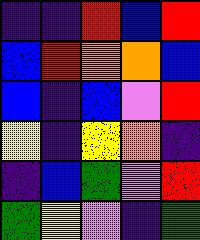[["indigo", "indigo", "red", "blue", "red"], ["blue", "red", "orange", "orange", "blue"], ["blue", "indigo", "blue", "violet", "red"], ["yellow", "indigo", "yellow", "orange", "indigo"], ["indigo", "blue", "green", "violet", "red"], ["green", "yellow", "violet", "indigo", "green"]]